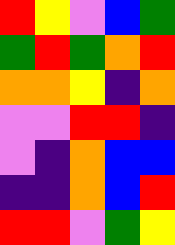[["red", "yellow", "violet", "blue", "green"], ["green", "red", "green", "orange", "red"], ["orange", "orange", "yellow", "indigo", "orange"], ["violet", "violet", "red", "red", "indigo"], ["violet", "indigo", "orange", "blue", "blue"], ["indigo", "indigo", "orange", "blue", "red"], ["red", "red", "violet", "green", "yellow"]]